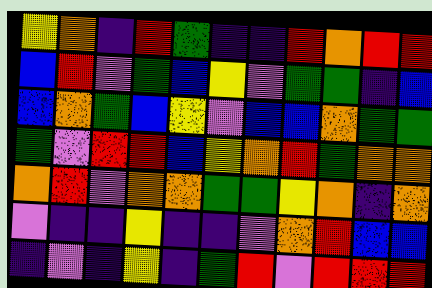[["yellow", "orange", "indigo", "red", "green", "indigo", "indigo", "red", "orange", "red", "red"], ["blue", "red", "violet", "green", "blue", "yellow", "violet", "green", "green", "indigo", "blue"], ["blue", "orange", "green", "blue", "yellow", "violet", "blue", "blue", "orange", "green", "green"], ["green", "violet", "red", "red", "blue", "yellow", "orange", "red", "green", "orange", "orange"], ["orange", "red", "violet", "orange", "orange", "green", "green", "yellow", "orange", "indigo", "orange"], ["violet", "indigo", "indigo", "yellow", "indigo", "indigo", "violet", "orange", "red", "blue", "blue"], ["indigo", "violet", "indigo", "yellow", "indigo", "green", "red", "violet", "red", "red", "red"]]